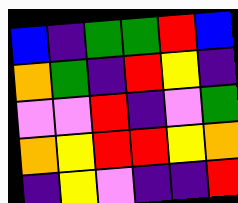[["blue", "indigo", "green", "green", "red", "blue"], ["orange", "green", "indigo", "red", "yellow", "indigo"], ["violet", "violet", "red", "indigo", "violet", "green"], ["orange", "yellow", "red", "red", "yellow", "orange"], ["indigo", "yellow", "violet", "indigo", "indigo", "red"]]